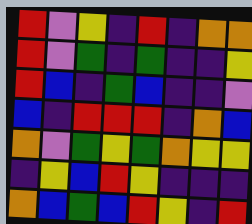[["red", "violet", "yellow", "indigo", "red", "indigo", "orange", "orange"], ["red", "violet", "green", "indigo", "green", "indigo", "indigo", "yellow"], ["red", "blue", "indigo", "green", "blue", "indigo", "indigo", "violet"], ["blue", "indigo", "red", "red", "red", "indigo", "orange", "blue"], ["orange", "violet", "green", "yellow", "green", "orange", "yellow", "yellow"], ["indigo", "yellow", "blue", "red", "yellow", "indigo", "indigo", "indigo"], ["orange", "blue", "green", "blue", "red", "yellow", "indigo", "red"]]